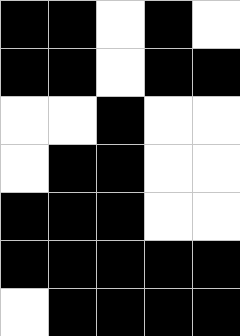[["black", "black", "white", "black", "white"], ["black", "black", "white", "black", "black"], ["white", "white", "black", "white", "white"], ["white", "black", "black", "white", "white"], ["black", "black", "black", "white", "white"], ["black", "black", "black", "black", "black"], ["white", "black", "black", "black", "black"]]